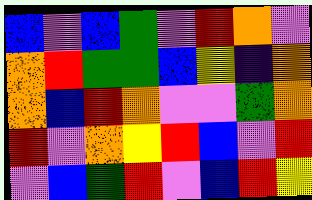[["blue", "violet", "blue", "green", "violet", "red", "orange", "violet"], ["orange", "red", "green", "green", "blue", "yellow", "indigo", "orange"], ["orange", "blue", "red", "orange", "violet", "violet", "green", "orange"], ["red", "violet", "orange", "yellow", "red", "blue", "violet", "red"], ["violet", "blue", "green", "red", "violet", "blue", "red", "yellow"]]